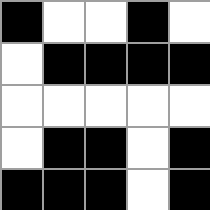[["black", "white", "white", "black", "white"], ["white", "black", "black", "black", "black"], ["white", "white", "white", "white", "white"], ["white", "black", "black", "white", "black"], ["black", "black", "black", "white", "black"]]